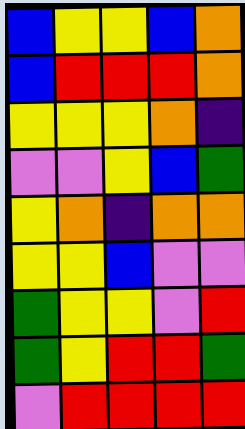[["blue", "yellow", "yellow", "blue", "orange"], ["blue", "red", "red", "red", "orange"], ["yellow", "yellow", "yellow", "orange", "indigo"], ["violet", "violet", "yellow", "blue", "green"], ["yellow", "orange", "indigo", "orange", "orange"], ["yellow", "yellow", "blue", "violet", "violet"], ["green", "yellow", "yellow", "violet", "red"], ["green", "yellow", "red", "red", "green"], ["violet", "red", "red", "red", "red"]]